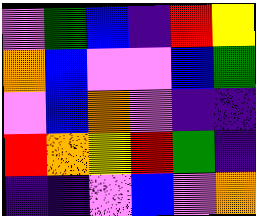[["violet", "green", "blue", "indigo", "red", "yellow"], ["orange", "blue", "violet", "violet", "blue", "green"], ["violet", "blue", "orange", "violet", "indigo", "indigo"], ["red", "orange", "yellow", "red", "green", "indigo"], ["indigo", "indigo", "violet", "blue", "violet", "orange"]]